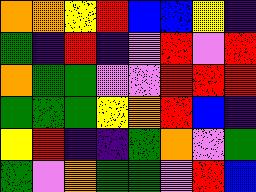[["orange", "orange", "yellow", "red", "blue", "blue", "yellow", "indigo"], ["green", "indigo", "red", "indigo", "violet", "red", "violet", "red"], ["orange", "green", "green", "violet", "violet", "red", "red", "red"], ["green", "green", "green", "yellow", "orange", "red", "blue", "indigo"], ["yellow", "red", "indigo", "indigo", "green", "orange", "violet", "green"], ["green", "violet", "orange", "green", "green", "violet", "red", "blue"]]